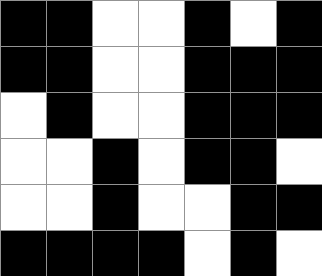[["black", "black", "white", "white", "black", "white", "black"], ["black", "black", "white", "white", "black", "black", "black"], ["white", "black", "white", "white", "black", "black", "black"], ["white", "white", "black", "white", "black", "black", "white"], ["white", "white", "black", "white", "white", "black", "black"], ["black", "black", "black", "black", "white", "black", "white"]]